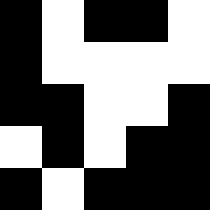[["black", "white", "black", "black", "white"], ["black", "white", "white", "white", "white"], ["black", "black", "white", "white", "black"], ["white", "black", "white", "black", "black"], ["black", "white", "black", "black", "black"]]